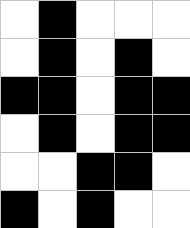[["white", "black", "white", "white", "white"], ["white", "black", "white", "black", "white"], ["black", "black", "white", "black", "black"], ["white", "black", "white", "black", "black"], ["white", "white", "black", "black", "white"], ["black", "white", "black", "white", "white"]]